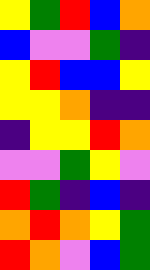[["yellow", "green", "red", "blue", "orange"], ["blue", "violet", "violet", "green", "indigo"], ["yellow", "red", "blue", "blue", "yellow"], ["yellow", "yellow", "orange", "indigo", "indigo"], ["indigo", "yellow", "yellow", "red", "orange"], ["violet", "violet", "green", "yellow", "violet"], ["red", "green", "indigo", "blue", "indigo"], ["orange", "red", "orange", "yellow", "green"], ["red", "orange", "violet", "blue", "green"]]